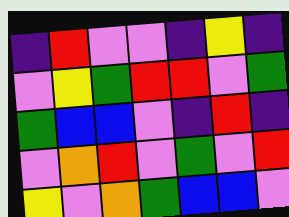[["indigo", "red", "violet", "violet", "indigo", "yellow", "indigo"], ["violet", "yellow", "green", "red", "red", "violet", "green"], ["green", "blue", "blue", "violet", "indigo", "red", "indigo"], ["violet", "orange", "red", "violet", "green", "violet", "red"], ["yellow", "violet", "orange", "green", "blue", "blue", "violet"]]